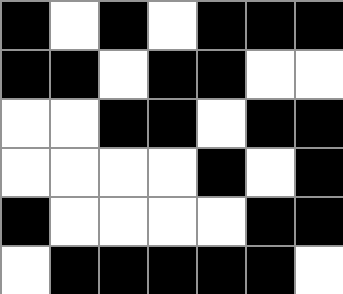[["black", "white", "black", "white", "black", "black", "black"], ["black", "black", "white", "black", "black", "white", "white"], ["white", "white", "black", "black", "white", "black", "black"], ["white", "white", "white", "white", "black", "white", "black"], ["black", "white", "white", "white", "white", "black", "black"], ["white", "black", "black", "black", "black", "black", "white"]]